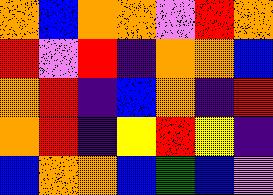[["orange", "blue", "orange", "orange", "violet", "red", "orange"], ["red", "violet", "red", "indigo", "orange", "orange", "blue"], ["orange", "red", "indigo", "blue", "orange", "indigo", "red"], ["orange", "red", "indigo", "yellow", "red", "yellow", "indigo"], ["blue", "orange", "orange", "blue", "green", "blue", "violet"]]